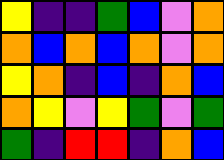[["yellow", "indigo", "indigo", "green", "blue", "violet", "orange"], ["orange", "blue", "orange", "blue", "orange", "violet", "orange"], ["yellow", "orange", "indigo", "blue", "indigo", "orange", "blue"], ["orange", "yellow", "violet", "yellow", "green", "violet", "green"], ["green", "indigo", "red", "red", "indigo", "orange", "blue"]]